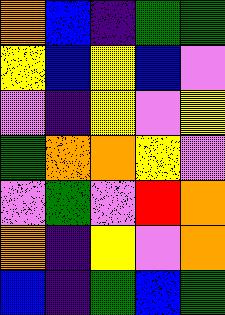[["orange", "blue", "indigo", "green", "green"], ["yellow", "blue", "yellow", "blue", "violet"], ["violet", "indigo", "yellow", "violet", "yellow"], ["green", "orange", "orange", "yellow", "violet"], ["violet", "green", "violet", "red", "orange"], ["orange", "indigo", "yellow", "violet", "orange"], ["blue", "indigo", "green", "blue", "green"]]